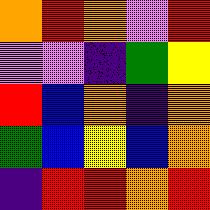[["orange", "red", "orange", "violet", "red"], ["violet", "violet", "indigo", "green", "yellow"], ["red", "blue", "orange", "indigo", "orange"], ["green", "blue", "yellow", "blue", "orange"], ["indigo", "red", "red", "orange", "red"]]